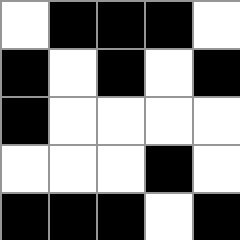[["white", "black", "black", "black", "white"], ["black", "white", "black", "white", "black"], ["black", "white", "white", "white", "white"], ["white", "white", "white", "black", "white"], ["black", "black", "black", "white", "black"]]